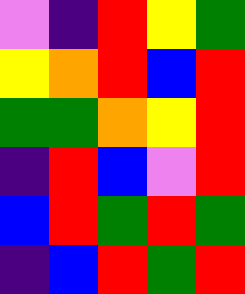[["violet", "indigo", "red", "yellow", "green"], ["yellow", "orange", "red", "blue", "red"], ["green", "green", "orange", "yellow", "red"], ["indigo", "red", "blue", "violet", "red"], ["blue", "red", "green", "red", "green"], ["indigo", "blue", "red", "green", "red"]]